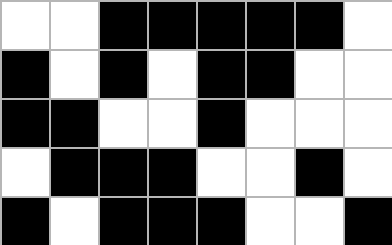[["white", "white", "black", "black", "black", "black", "black", "white"], ["black", "white", "black", "white", "black", "black", "white", "white"], ["black", "black", "white", "white", "black", "white", "white", "white"], ["white", "black", "black", "black", "white", "white", "black", "white"], ["black", "white", "black", "black", "black", "white", "white", "black"]]